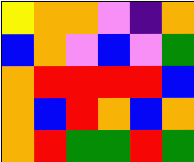[["yellow", "orange", "orange", "violet", "indigo", "orange"], ["blue", "orange", "violet", "blue", "violet", "green"], ["orange", "red", "red", "red", "red", "blue"], ["orange", "blue", "red", "orange", "blue", "orange"], ["orange", "red", "green", "green", "red", "green"]]